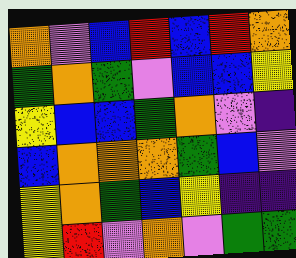[["orange", "violet", "blue", "red", "blue", "red", "orange"], ["green", "orange", "green", "violet", "blue", "blue", "yellow"], ["yellow", "blue", "blue", "green", "orange", "violet", "indigo"], ["blue", "orange", "orange", "orange", "green", "blue", "violet"], ["yellow", "orange", "green", "blue", "yellow", "indigo", "indigo"], ["yellow", "red", "violet", "orange", "violet", "green", "green"]]